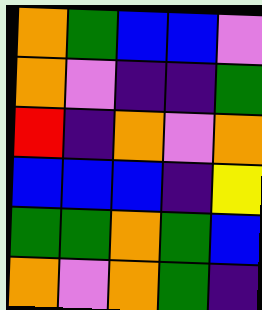[["orange", "green", "blue", "blue", "violet"], ["orange", "violet", "indigo", "indigo", "green"], ["red", "indigo", "orange", "violet", "orange"], ["blue", "blue", "blue", "indigo", "yellow"], ["green", "green", "orange", "green", "blue"], ["orange", "violet", "orange", "green", "indigo"]]